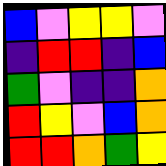[["blue", "violet", "yellow", "yellow", "violet"], ["indigo", "red", "red", "indigo", "blue"], ["green", "violet", "indigo", "indigo", "orange"], ["red", "yellow", "violet", "blue", "orange"], ["red", "red", "orange", "green", "yellow"]]